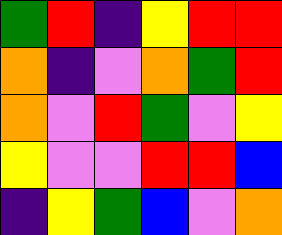[["green", "red", "indigo", "yellow", "red", "red"], ["orange", "indigo", "violet", "orange", "green", "red"], ["orange", "violet", "red", "green", "violet", "yellow"], ["yellow", "violet", "violet", "red", "red", "blue"], ["indigo", "yellow", "green", "blue", "violet", "orange"]]